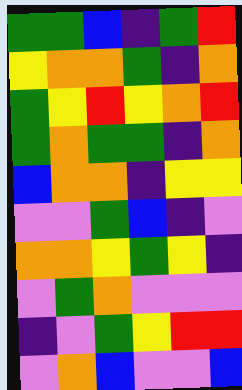[["green", "green", "blue", "indigo", "green", "red"], ["yellow", "orange", "orange", "green", "indigo", "orange"], ["green", "yellow", "red", "yellow", "orange", "red"], ["green", "orange", "green", "green", "indigo", "orange"], ["blue", "orange", "orange", "indigo", "yellow", "yellow"], ["violet", "violet", "green", "blue", "indigo", "violet"], ["orange", "orange", "yellow", "green", "yellow", "indigo"], ["violet", "green", "orange", "violet", "violet", "violet"], ["indigo", "violet", "green", "yellow", "red", "red"], ["violet", "orange", "blue", "violet", "violet", "blue"]]